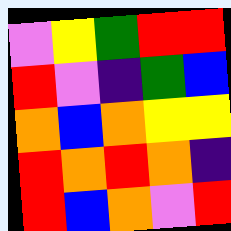[["violet", "yellow", "green", "red", "red"], ["red", "violet", "indigo", "green", "blue"], ["orange", "blue", "orange", "yellow", "yellow"], ["red", "orange", "red", "orange", "indigo"], ["red", "blue", "orange", "violet", "red"]]